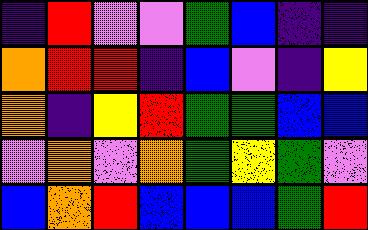[["indigo", "red", "violet", "violet", "green", "blue", "indigo", "indigo"], ["orange", "red", "red", "indigo", "blue", "violet", "indigo", "yellow"], ["orange", "indigo", "yellow", "red", "green", "green", "blue", "blue"], ["violet", "orange", "violet", "orange", "green", "yellow", "green", "violet"], ["blue", "orange", "red", "blue", "blue", "blue", "green", "red"]]